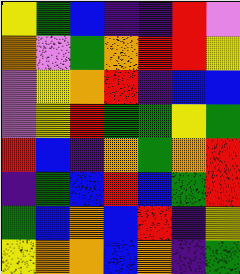[["yellow", "green", "blue", "indigo", "indigo", "red", "violet"], ["orange", "violet", "green", "orange", "red", "red", "yellow"], ["violet", "yellow", "orange", "red", "indigo", "blue", "blue"], ["violet", "yellow", "red", "green", "green", "yellow", "green"], ["red", "blue", "indigo", "orange", "green", "orange", "red"], ["indigo", "green", "blue", "red", "blue", "green", "red"], ["green", "blue", "orange", "blue", "red", "indigo", "yellow"], ["yellow", "orange", "orange", "blue", "orange", "indigo", "green"]]